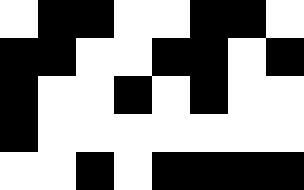[["white", "black", "black", "white", "white", "black", "black", "white"], ["black", "black", "white", "white", "black", "black", "white", "black"], ["black", "white", "white", "black", "white", "black", "white", "white"], ["black", "white", "white", "white", "white", "white", "white", "white"], ["white", "white", "black", "white", "black", "black", "black", "black"]]